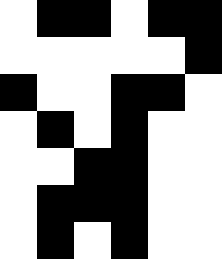[["white", "black", "black", "white", "black", "black"], ["white", "white", "white", "white", "white", "black"], ["black", "white", "white", "black", "black", "white"], ["white", "black", "white", "black", "white", "white"], ["white", "white", "black", "black", "white", "white"], ["white", "black", "black", "black", "white", "white"], ["white", "black", "white", "black", "white", "white"]]